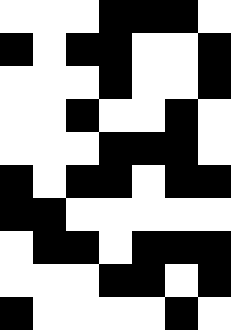[["white", "white", "white", "black", "black", "black", "white"], ["black", "white", "black", "black", "white", "white", "black"], ["white", "white", "white", "black", "white", "white", "black"], ["white", "white", "black", "white", "white", "black", "white"], ["white", "white", "white", "black", "black", "black", "white"], ["black", "white", "black", "black", "white", "black", "black"], ["black", "black", "white", "white", "white", "white", "white"], ["white", "black", "black", "white", "black", "black", "black"], ["white", "white", "white", "black", "black", "white", "black"], ["black", "white", "white", "white", "white", "black", "white"]]